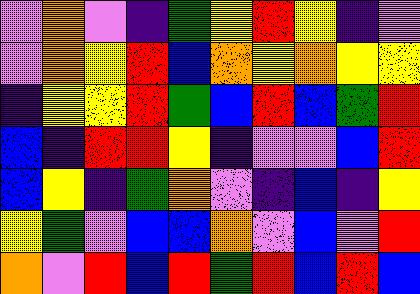[["violet", "orange", "violet", "indigo", "green", "yellow", "red", "yellow", "indigo", "violet"], ["violet", "orange", "yellow", "red", "blue", "orange", "yellow", "orange", "yellow", "yellow"], ["indigo", "yellow", "yellow", "red", "green", "blue", "red", "blue", "green", "red"], ["blue", "indigo", "red", "red", "yellow", "indigo", "violet", "violet", "blue", "red"], ["blue", "yellow", "indigo", "green", "orange", "violet", "indigo", "blue", "indigo", "yellow"], ["yellow", "green", "violet", "blue", "blue", "orange", "violet", "blue", "violet", "red"], ["orange", "violet", "red", "blue", "red", "green", "red", "blue", "red", "blue"]]